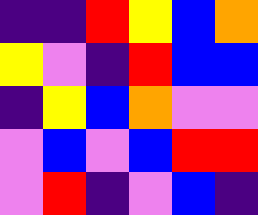[["indigo", "indigo", "red", "yellow", "blue", "orange"], ["yellow", "violet", "indigo", "red", "blue", "blue"], ["indigo", "yellow", "blue", "orange", "violet", "violet"], ["violet", "blue", "violet", "blue", "red", "red"], ["violet", "red", "indigo", "violet", "blue", "indigo"]]